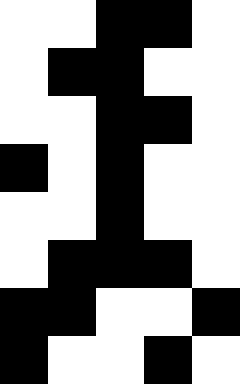[["white", "white", "black", "black", "white"], ["white", "black", "black", "white", "white"], ["white", "white", "black", "black", "white"], ["black", "white", "black", "white", "white"], ["white", "white", "black", "white", "white"], ["white", "black", "black", "black", "white"], ["black", "black", "white", "white", "black"], ["black", "white", "white", "black", "white"]]